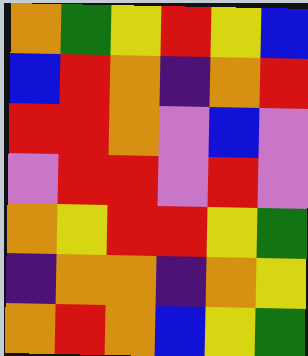[["orange", "green", "yellow", "red", "yellow", "blue"], ["blue", "red", "orange", "indigo", "orange", "red"], ["red", "red", "orange", "violet", "blue", "violet"], ["violet", "red", "red", "violet", "red", "violet"], ["orange", "yellow", "red", "red", "yellow", "green"], ["indigo", "orange", "orange", "indigo", "orange", "yellow"], ["orange", "red", "orange", "blue", "yellow", "green"]]